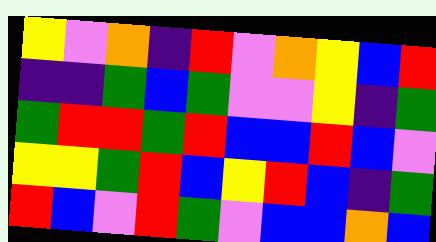[["yellow", "violet", "orange", "indigo", "red", "violet", "orange", "yellow", "blue", "red"], ["indigo", "indigo", "green", "blue", "green", "violet", "violet", "yellow", "indigo", "green"], ["green", "red", "red", "green", "red", "blue", "blue", "red", "blue", "violet"], ["yellow", "yellow", "green", "red", "blue", "yellow", "red", "blue", "indigo", "green"], ["red", "blue", "violet", "red", "green", "violet", "blue", "blue", "orange", "blue"]]